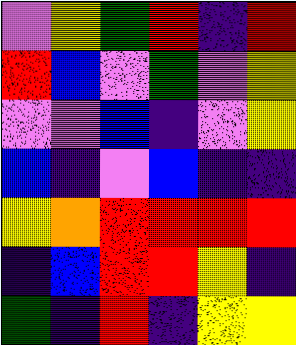[["violet", "yellow", "green", "red", "indigo", "red"], ["red", "blue", "violet", "green", "violet", "yellow"], ["violet", "violet", "blue", "indigo", "violet", "yellow"], ["blue", "indigo", "violet", "blue", "indigo", "indigo"], ["yellow", "orange", "red", "red", "red", "red"], ["indigo", "blue", "red", "red", "yellow", "indigo"], ["green", "indigo", "red", "indigo", "yellow", "yellow"]]